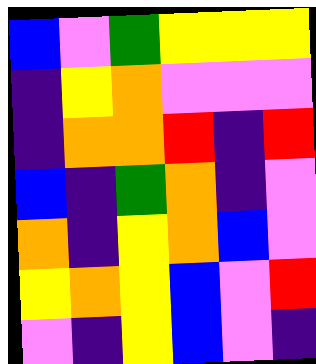[["blue", "violet", "green", "yellow", "yellow", "yellow"], ["indigo", "yellow", "orange", "violet", "violet", "violet"], ["indigo", "orange", "orange", "red", "indigo", "red"], ["blue", "indigo", "green", "orange", "indigo", "violet"], ["orange", "indigo", "yellow", "orange", "blue", "violet"], ["yellow", "orange", "yellow", "blue", "violet", "red"], ["violet", "indigo", "yellow", "blue", "violet", "indigo"]]